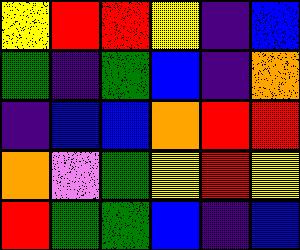[["yellow", "red", "red", "yellow", "indigo", "blue"], ["green", "indigo", "green", "blue", "indigo", "orange"], ["indigo", "blue", "blue", "orange", "red", "red"], ["orange", "violet", "green", "yellow", "red", "yellow"], ["red", "green", "green", "blue", "indigo", "blue"]]